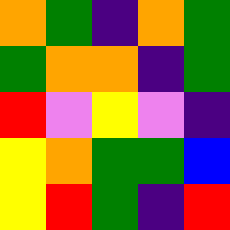[["orange", "green", "indigo", "orange", "green"], ["green", "orange", "orange", "indigo", "green"], ["red", "violet", "yellow", "violet", "indigo"], ["yellow", "orange", "green", "green", "blue"], ["yellow", "red", "green", "indigo", "red"]]